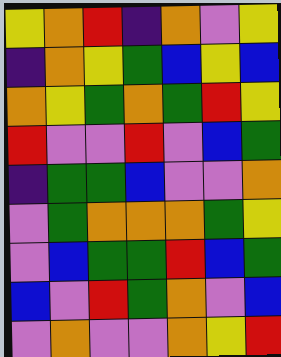[["yellow", "orange", "red", "indigo", "orange", "violet", "yellow"], ["indigo", "orange", "yellow", "green", "blue", "yellow", "blue"], ["orange", "yellow", "green", "orange", "green", "red", "yellow"], ["red", "violet", "violet", "red", "violet", "blue", "green"], ["indigo", "green", "green", "blue", "violet", "violet", "orange"], ["violet", "green", "orange", "orange", "orange", "green", "yellow"], ["violet", "blue", "green", "green", "red", "blue", "green"], ["blue", "violet", "red", "green", "orange", "violet", "blue"], ["violet", "orange", "violet", "violet", "orange", "yellow", "red"]]